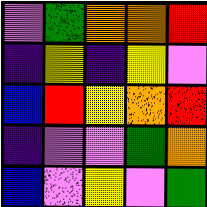[["violet", "green", "orange", "orange", "red"], ["indigo", "yellow", "indigo", "yellow", "violet"], ["blue", "red", "yellow", "orange", "red"], ["indigo", "violet", "violet", "green", "orange"], ["blue", "violet", "yellow", "violet", "green"]]